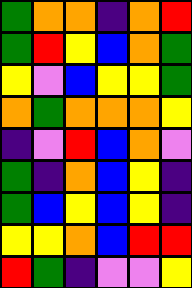[["green", "orange", "orange", "indigo", "orange", "red"], ["green", "red", "yellow", "blue", "orange", "green"], ["yellow", "violet", "blue", "yellow", "yellow", "green"], ["orange", "green", "orange", "orange", "orange", "yellow"], ["indigo", "violet", "red", "blue", "orange", "violet"], ["green", "indigo", "orange", "blue", "yellow", "indigo"], ["green", "blue", "yellow", "blue", "yellow", "indigo"], ["yellow", "yellow", "orange", "blue", "red", "red"], ["red", "green", "indigo", "violet", "violet", "yellow"]]